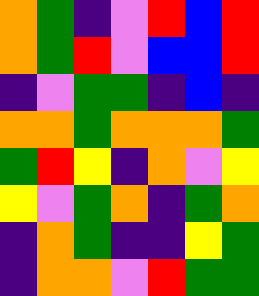[["orange", "green", "indigo", "violet", "red", "blue", "red"], ["orange", "green", "red", "violet", "blue", "blue", "red"], ["indigo", "violet", "green", "green", "indigo", "blue", "indigo"], ["orange", "orange", "green", "orange", "orange", "orange", "green"], ["green", "red", "yellow", "indigo", "orange", "violet", "yellow"], ["yellow", "violet", "green", "orange", "indigo", "green", "orange"], ["indigo", "orange", "green", "indigo", "indigo", "yellow", "green"], ["indigo", "orange", "orange", "violet", "red", "green", "green"]]